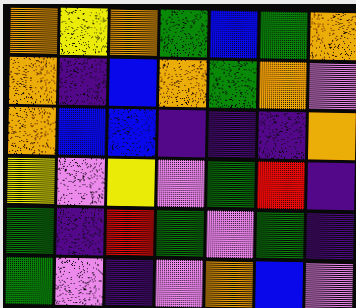[["orange", "yellow", "orange", "green", "blue", "green", "orange"], ["orange", "indigo", "blue", "orange", "green", "orange", "violet"], ["orange", "blue", "blue", "indigo", "indigo", "indigo", "orange"], ["yellow", "violet", "yellow", "violet", "green", "red", "indigo"], ["green", "indigo", "red", "green", "violet", "green", "indigo"], ["green", "violet", "indigo", "violet", "orange", "blue", "violet"]]